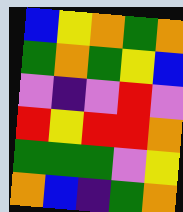[["blue", "yellow", "orange", "green", "orange"], ["green", "orange", "green", "yellow", "blue"], ["violet", "indigo", "violet", "red", "violet"], ["red", "yellow", "red", "red", "orange"], ["green", "green", "green", "violet", "yellow"], ["orange", "blue", "indigo", "green", "orange"]]